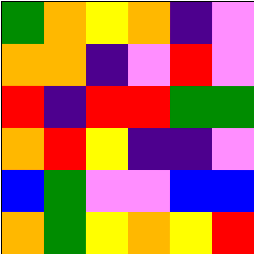[["green", "orange", "yellow", "orange", "indigo", "violet"], ["orange", "orange", "indigo", "violet", "red", "violet"], ["red", "indigo", "red", "red", "green", "green"], ["orange", "red", "yellow", "indigo", "indigo", "violet"], ["blue", "green", "violet", "violet", "blue", "blue"], ["orange", "green", "yellow", "orange", "yellow", "red"]]